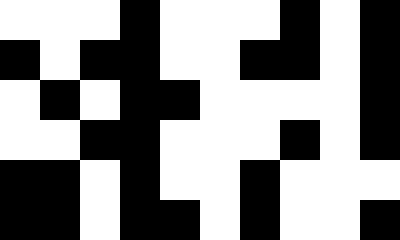[["white", "white", "white", "black", "white", "white", "white", "black", "white", "black"], ["black", "white", "black", "black", "white", "white", "black", "black", "white", "black"], ["white", "black", "white", "black", "black", "white", "white", "white", "white", "black"], ["white", "white", "black", "black", "white", "white", "white", "black", "white", "black"], ["black", "black", "white", "black", "white", "white", "black", "white", "white", "white"], ["black", "black", "white", "black", "black", "white", "black", "white", "white", "black"]]